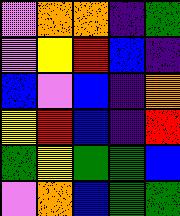[["violet", "orange", "orange", "indigo", "green"], ["violet", "yellow", "red", "blue", "indigo"], ["blue", "violet", "blue", "indigo", "orange"], ["yellow", "red", "blue", "indigo", "red"], ["green", "yellow", "green", "green", "blue"], ["violet", "orange", "blue", "green", "green"]]